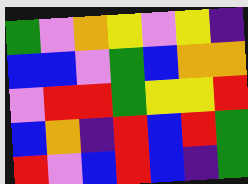[["green", "violet", "orange", "yellow", "violet", "yellow", "indigo"], ["blue", "blue", "violet", "green", "blue", "orange", "orange"], ["violet", "red", "red", "green", "yellow", "yellow", "red"], ["blue", "orange", "indigo", "red", "blue", "red", "green"], ["red", "violet", "blue", "red", "blue", "indigo", "green"]]